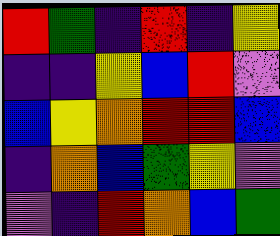[["red", "green", "indigo", "red", "indigo", "yellow"], ["indigo", "indigo", "yellow", "blue", "red", "violet"], ["blue", "yellow", "orange", "red", "red", "blue"], ["indigo", "orange", "blue", "green", "yellow", "violet"], ["violet", "indigo", "red", "orange", "blue", "green"]]